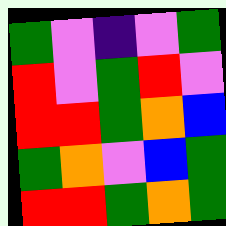[["green", "violet", "indigo", "violet", "green"], ["red", "violet", "green", "red", "violet"], ["red", "red", "green", "orange", "blue"], ["green", "orange", "violet", "blue", "green"], ["red", "red", "green", "orange", "green"]]